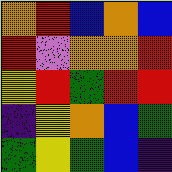[["orange", "red", "blue", "orange", "blue"], ["red", "violet", "orange", "orange", "red"], ["yellow", "red", "green", "red", "red"], ["indigo", "yellow", "orange", "blue", "green"], ["green", "yellow", "green", "blue", "indigo"]]